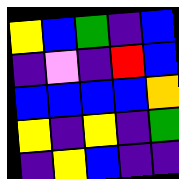[["yellow", "blue", "green", "indigo", "blue"], ["indigo", "violet", "indigo", "red", "blue"], ["blue", "blue", "blue", "blue", "orange"], ["yellow", "indigo", "yellow", "indigo", "green"], ["indigo", "yellow", "blue", "indigo", "indigo"]]